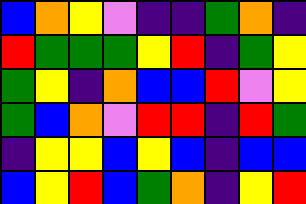[["blue", "orange", "yellow", "violet", "indigo", "indigo", "green", "orange", "indigo"], ["red", "green", "green", "green", "yellow", "red", "indigo", "green", "yellow"], ["green", "yellow", "indigo", "orange", "blue", "blue", "red", "violet", "yellow"], ["green", "blue", "orange", "violet", "red", "red", "indigo", "red", "green"], ["indigo", "yellow", "yellow", "blue", "yellow", "blue", "indigo", "blue", "blue"], ["blue", "yellow", "red", "blue", "green", "orange", "indigo", "yellow", "red"]]